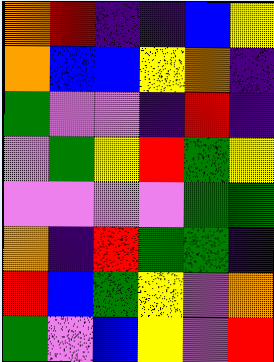[["orange", "red", "indigo", "indigo", "blue", "yellow"], ["orange", "blue", "blue", "yellow", "orange", "indigo"], ["green", "violet", "violet", "indigo", "red", "indigo"], ["violet", "green", "yellow", "red", "green", "yellow"], ["violet", "violet", "violet", "violet", "green", "green"], ["orange", "indigo", "red", "green", "green", "indigo"], ["red", "blue", "green", "yellow", "violet", "orange"], ["green", "violet", "blue", "yellow", "violet", "red"]]